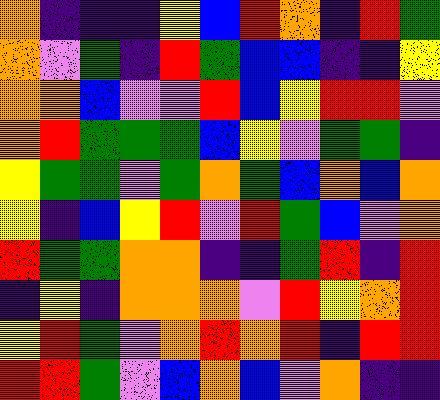[["orange", "indigo", "indigo", "indigo", "yellow", "blue", "red", "orange", "indigo", "red", "green"], ["orange", "violet", "green", "indigo", "red", "green", "blue", "blue", "indigo", "indigo", "yellow"], ["orange", "orange", "blue", "violet", "violet", "red", "blue", "yellow", "red", "red", "violet"], ["orange", "red", "green", "green", "green", "blue", "yellow", "violet", "green", "green", "indigo"], ["yellow", "green", "green", "violet", "green", "orange", "green", "blue", "orange", "blue", "orange"], ["yellow", "indigo", "blue", "yellow", "red", "violet", "red", "green", "blue", "violet", "orange"], ["red", "green", "green", "orange", "orange", "indigo", "indigo", "green", "red", "indigo", "red"], ["indigo", "yellow", "indigo", "orange", "orange", "orange", "violet", "red", "yellow", "orange", "red"], ["yellow", "red", "green", "violet", "orange", "red", "orange", "red", "indigo", "red", "red"], ["red", "red", "green", "violet", "blue", "orange", "blue", "violet", "orange", "indigo", "indigo"]]